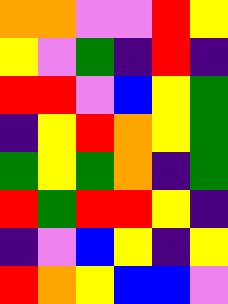[["orange", "orange", "violet", "violet", "red", "yellow"], ["yellow", "violet", "green", "indigo", "red", "indigo"], ["red", "red", "violet", "blue", "yellow", "green"], ["indigo", "yellow", "red", "orange", "yellow", "green"], ["green", "yellow", "green", "orange", "indigo", "green"], ["red", "green", "red", "red", "yellow", "indigo"], ["indigo", "violet", "blue", "yellow", "indigo", "yellow"], ["red", "orange", "yellow", "blue", "blue", "violet"]]